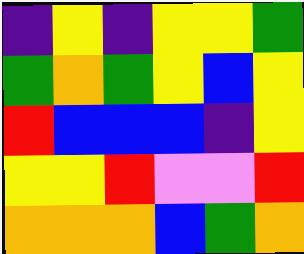[["indigo", "yellow", "indigo", "yellow", "yellow", "green"], ["green", "orange", "green", "yellow", "blue", "yellow"], ["red", "blue", "blue", "blue", "indigo", "yellow"], ["yellow", "yellow", "red", "violet", "violet", "red"], ["orange", "orange", "orange", "blue", "green", "orange"]]